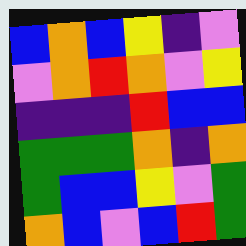[["blue", "orange", "blue", "yellow", "indigo", "violet"], ["violet", "orange", "red", "orange", "violet", "yellow"], ["indigo", "indigo", "indigo", "red", "blue", "blue"], ["green", "green", "green", "orange", "indigo", "orange"], ["green", "blue", "blue", "yellow", "violet", "green"], ["orange", "blue", "violet", "blue", "red", "green"]]